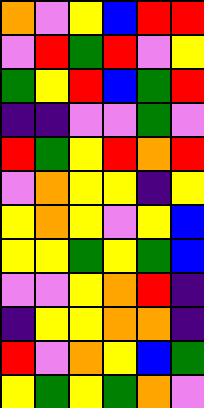[["orange", "violet", "yellow", "blue", "red", "red"], ["violet", "red", "green", "red", "violet", "yellow"], ["green", "yellow", "red", "blue", "green", "red"], ["indigo", "indigo", "violet", "violet", "green", "violet"], ["red", "green", "yellow", "red", "orange", "red"], ["violet", "orange", "yellow", "yellow", "indigo", "yellow"], ["yellow", "orange", "yellow", "violet", "yellow", "blue"], ["yellow", "yellow", "green", "yellow", "green", "blue"], ["violet", "violet", "yellow", "orange", "red", "indigo"], ["indigo", "yellow", "yellow", "orange", "orange", "indigo"], ["red", "violet", "orange", "yellow", "blue", "green"], ["yellow", "green", "yellow", "green", "orange", "violet"]]